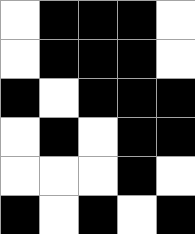[["white", "black", "black", "black", "white"], ["white", "black", "black", "black", "white"], ["black", "white", "black", "black", "black"], ["white", "black", "white", "black", "black"], ["white", "white", "white", "black", "white"], ["black", "white", "black", "white", "black"]]